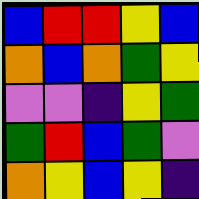[["blue", "red", "red", "yellow", "blue"], ["orange", "blue", "orange", "green", "yellow"], ["violet", "violet", "indigo", "yellow", "green"], ["green", "red", "blue", "green", "violet"], ["orange", "yellow", "blue", "yellow", "indigo"]]